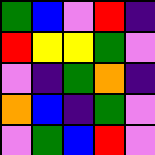[["green", "blue", "violet", "red", "indigo"], ["red", "yellow", "yellow", "green", "violet"], ["violet", "indigo", "green", "orange", "indigo"], ["orange", "blue", "indigo", "green", "violet"], ["violet", "green", "blue", "red", "violet"]]